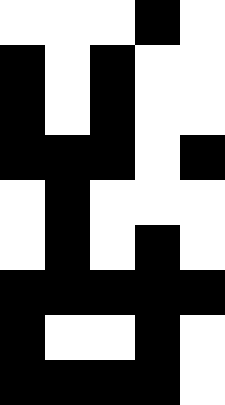[["white", "white", "white", "black", "white"], ["black", "white", "black", "white", "white"], ["black", "white", "black", "white", "white"], ["black", "black", "black", "white", "black"], ["white", "black", "white", "white", "white"], ["white", "black", "white", "black", "white"], ["black", "black", "black", "black", "black"], ["black", "white", "white", "black", "white"], ["black", "black", "black", "black", "white"]]